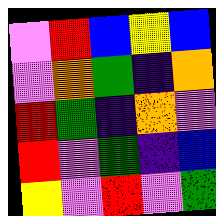[["violet", "red", "blue", "yellow", "blue"], ["violet", "orange", "green", "indigo", "orange"], ["red", "green", "indigo", "orange", "violet"], ["red", "violet", "green", "indigo", "blue"], ["yellow", "violet", "red", "violet", "green"]]